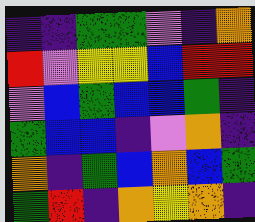[["indigo", "indigo", "green", "green", "violet", "indigo", "orange"], ["red", "violet", "yellow", "yellow", "blue", "red", "red"], ["violet", "blue", "green", "blue", "blue", "green", "indigo"], ["green", "blue", "blue", "indigo", "violet", "orange", "indigo"], ["orange", "indigo", "green", "blue", "orange", "blue", "green"], ["green", "red", "indigo", "orange", "yellow", "orange", "indigo"]]